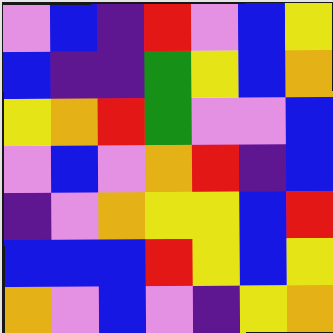[["violet", "blue", "indigo", "red", "violet", "blue", "yellow"], ["blue", "indigo", "indigo", "green", "yellow", "blue", "orange"], ["yellow", "orange", "red", "green", "violet", "violet", "blue"], ["violet", "blue", "violet", "orange", "red", "indigo", "blue"], ["indigo", "violet", "orange", "yellow", "yellow", "blue", "red"], ["blue", "blue", "blue", "red", "yellow", "blue", "yellow"], ["orange", "violet", "blue", "violet", "indigo", "yellow", "orange"]]